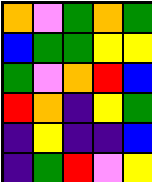[["orange", "violet", "green", "orange", "green"], ["blue", "green", "green", "yellow", "yellow"], ["green", "violet", "orange", "red", "blue"], ["red", "orange", "indigo", "yellow", "green"], ["indigo", "yellow", "indigo", "indigo", "blue"], ["indigo", "green", "red", "violet", "yellow"]]